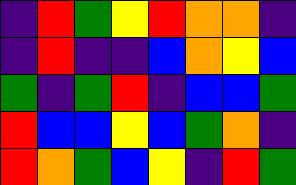[["indigo", "red", "green", "yellow", "red", "orange", "orange", "indigo"], ["indigo", "red", "indigo", "indigo", "blue", "orange", "yellow", "blue"], ["green", "indigo", "green", "red", "indigo", "blue", "blue", "green"], ["red", "blue", "blue", "yellow", "blue", "green", "orange", "indigo"], ["red", "orange", "green", "blue", "yellow", "indigo", "red", "green"]]